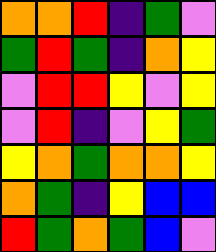[["orange", "orange", "red", "indigo", "green", "violet"], ["green", "red", "green", "indigo", "orange", "yellow"], ["violet", "red", "red", "yellow", "violet", "yellow"], ["violet", "red", "indigo", "violet", "yellow", "green"], ["yellow", "orange", "green", "orange", "orange", "yellow"], ["orange", "green", "indigo", "yellow", "blue", "blue"], ["red", "green", "orange", "green", "blue", "violet"]]